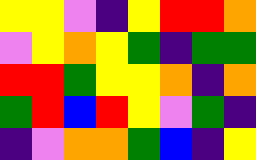[["yellow", "yellow", "violet", "indigo", "yellow", "red", "red", "orange"], ["violet", "yellow", "orange", "yellow", "green", "indigo", "green", "green"], ["red", "red", "green", "yellow", "yellow", "orange", "indigo", "orange"], ["green", "red", "blue", "red", "yellow", "violet", "green", "indigo"], ["indigo", "violet", "orange", "orange", "green", "blue", "indigo", "yellow"]]